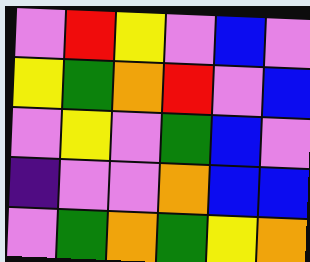[["violet", "red", "yellow", "violet", "blue", "violet"], ["yellow", "green", "orange", "red", "violet", "blue"], ["violet", "yellow", "violet", "green", "blue", "violet"], ["indigo", "violet", "violet", "orange", "blue", "blue"], ["violet", "green", "orange", "green", "yellow", "orange"]]